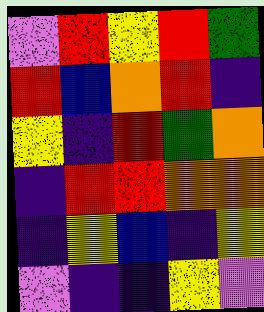[["violet", "red", "yellow", "red", "green"], ["red", "blue", "orange", "red", "indigo"], ["yellow", "indigo", "red", "green", "orange"], ["indigo", "red", "red", "orange", "orange"], ["indigo", "yellow", "blue", "indigo", "yellow"], ["violet", "indigo", "indigo", "yellow", "violet"]]